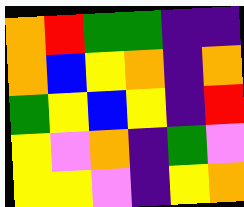[["orange", "red", "green", "green", "indigo", "indigo"], ["orange", "blue", "yellow", "orange", "indigo", "orange"], ["green", "yellow", "blue", "yellow", "indigo", "red"], ["yellow", "violet", "orange", "indigo", "green", "violet"], ["yellow", "yellow", "violet", "indigo", "yellow", "orange"]]